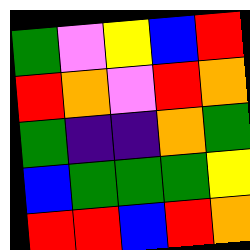[["green", "violet", "yellow", "blue", "red"], ["red", "orange", "violet", "red", "orange"], ["green", "indigo", "indigo", "orange", "green"], ["blue", "green", "green", "green", "yellow"], ["red", "red", "blue", "red", "orange"]]